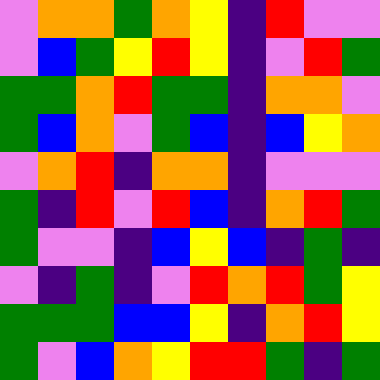[["violet", "orange", "orange", "green", "orange", "yellow", "indigo", "red", "violet", "violet"], ["violet", "blue", "green", "yellow", "red", "yellow", "indigo", "violet", "red", "green"], ["green", "green", "orange", "red", "green", "green", "indigo", "orange", "orange", "violet"], ["green", "blue", "orange", "violet", "green", "blue", "indigo", "blue", "yellow", "orange"], ["violet", "orange", "red", "indigo", "orange", "orange", "indigo", "violet", "violet", "violet"], ["green", "indigo", "red", "violet", "red", "blue", "indigo", "orange", "red", "green"], ["green", "violet", "violet", "indigo", "blue", "yellow", "blue", "indigo", "green", "indigo"], ["violet", "indigo", "green", "indigo", "violet", "red", "orange", "red", "green", "yellow"], ["green", "green", "green", "blue", "blue", "yellow", "indigo", "orange", "red", "yellow"], ["green", "violet", "blue", "orange", "yellow", "red", "red", "green", "indigo", "green"]]